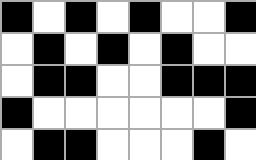[["black", "white", "black", "white", "black", "white", "white", "black"], ["white", "black", "white", "black", "white", "black", "white", "white"], ["white", "black", "black", "white", "white", "black", "black", "black"], ["black", "white", "white", "white", "white", "white", "white", "black"], ["white", "black", "black", "white", "white", "white", "black", "white"]]